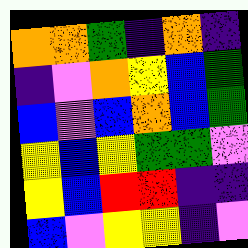[["orange", "orange", "green", "indigo", "orange", "indigo"], ["indigo", "violet", "orange", "yellow", "blue", "green"], ["blue", "violet", "blue", "orange", "blue", "green"], ["yellow", "blue", "yellow", "green", "green", "violet"], ["yellow", "blue", "red", "red", "indigo", "indigo"], ["blue", "violet", "yellow", "yellow", "indigo", "violet"]]